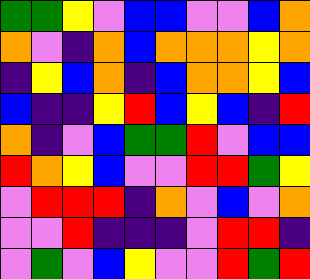[["green", "green", "yellow", "violet", "blue", "blue", "violet", "violet", "blue", "orange"], ["orange", "violet", "indigo", "orange", "blue", "orange", "orange", "orange", "yellow", "orange"], ["indigo", "yellow", "blue", "orange", "indigo", "blue", "orange", "orange", "yellow", "blue"], ["blue", "indigo", "indigo", "yellow", "red", "blue", "yellow", "blue", "indigo", "red"], ["orange", "indigo", "violet", "blue", "green", "green", "red", "violet", "blue", "blue"], ["red", "orange", "yellow", "blue", "violet", "violet", "red", "red", "green", "yellow"], ["violet", "red", "red", "red", "indigo", "orange", "violet", "blue", "violet", "orange"], ["violet", "violet", "red", "indigo", "indigo", "indigo", "violet", "red", "red", "indigo"], ["violet", "green", "violet", "blue", "yellow", "violet", "violet", "red", "green", "red"]]